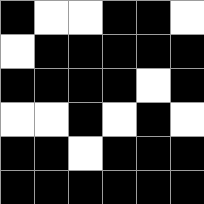[["black", "white", "white", "black", "black", "white"], ["white", "black", "black", "black", "black", "black"], ["black", "black", "black", "black", "white", "black"], ["white", "white", "black", "white", "black", "white"], ["black", "black", "white", "black", "black", "black"], ["black", "black", "black", "black", "black", "black"]]